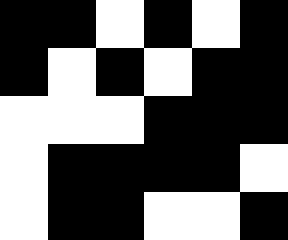[["black", "black", "white", "black", "white", "black"], ["black", "white", "black", "white", "black", "black"], ["white", "white", "white", "black", "black", "black"], ["white", "black", "black", "black", "black", "white"], ["white", "black", "black", "white", "white", "black"]]